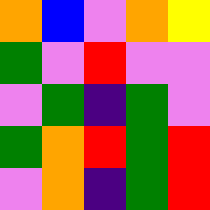[["orange", "blue", "violet", "orange", "yellow"], ["green", "violet", "red", "violet", "violet"], ["violet", "green", "indigo", "green", "violet"], ["green", "orange", "red", "green", "red"], ["violet", "orange", "indigo", "green", "red"]]